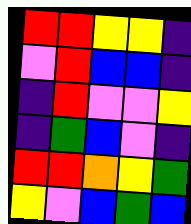[["red", "red", "yellow", "yellow", "indigo"], ["violet", "red", "blue", "blue", "indigo"], ["indigo", "red", "violet", "violet", "yellow"], ["indigo", "green", "blue", "violet", "indigo"], ["red", "red", "orange", "yellow", "green"], ["yellow", "violet", "blue", "green", "blue"]]